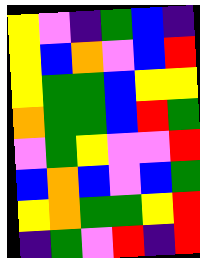[["yellow", "violet", "indigo", "green", "blue", "indigo"], ["yellow", "blue", "orange", "violet", "blue", "red"], ["yellow", "green", "green", "blue", "yellow", "yellow"], ["orange", "green", "green", "blue", "red", "green"], ["violet", "green", "yellow", "violet", "violet", "red"], ["blue", "orange", "blue", "violet", "blue", "green"], ["yellow", "orange", "green", "green", "yellow", "red"], ["indigo", "green", "violet", "red", "indigo", "red"]]